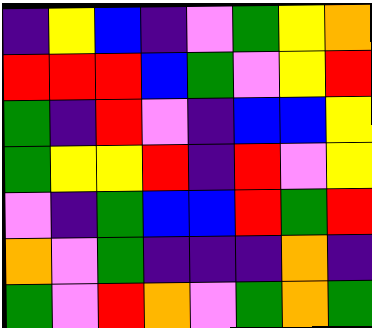[["indigo", "yellow", "blue", "indigo", "violet", "green", "yellow", "orange"], ["red", "red", "red", "blue", "green", "violet", "yellow", "red"], ["green", "indigo", "red", "violet", "indigo", "blue", "blue", "yellow"], ["green", "yellow", "yellow", "red", "indigo", "red", "violet", "yellow"], ["violet", "indigo", "green", "blue", "blue", "red", "green", "red"], ["orange", "violet", "green", "indigo", "indigo", "indigo", "orange", "indigo"], ["green", "violet", "red", "orange", "violet", "green", "orange", "green"]]